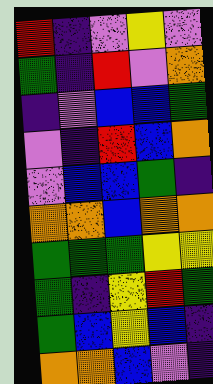[["red", "indigo", "violet", "yellow", "violet"], ["green", "indigo", "red", "violet", "orange"], ["indigo", "violet", "blue", "blue", "green"], ["violet", "indigo", "red", "blue", "orange"], ["violet", "blue", "blue", "green", "indigo"], ["orange", "orange", "blue", "orange", "orange"], ["green", "green", "green", "yellow", "yellow"], ["green", "indigo", "yellow", "red", "green"], ["green", "blue", "yellow", "blue", "indigo"], ["orange", "orange", "blue", "violet", "indigo"]]